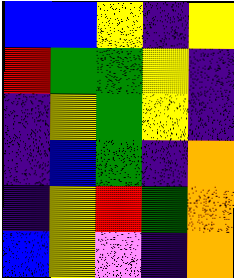[["blue", "blue", "yellow", "indigo", "yellow"], ["red", "green", "green", "yellow", "indigo"], ["indigo", "yellow", "green", "yellow", "indigo"], ["indigo", "blue", "green", "indigo", "orange"], ["indigo", "yellow", "red", "green", "orange"], ["blue", "yellow", "violet", "indigo", "orange"]]